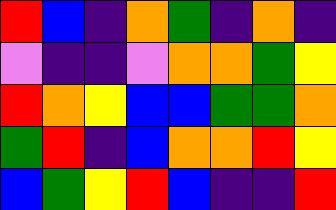[["red", "blue", "indigo", "orange", "green", "indigo", "orange", "indigo"], ["violet", "indigo", "indigo", "violet", "orange", "orange", "green", "yellow"], ["red", "orange", "yellow", "blue", "blue", "green", "green", "orange"], ["green", "red", "indigo", "blue", "orange", "orange", "red", "yellow"], ["blue", "green", "yellow", "red", "blue", "indigo", "indigo", "red"]]